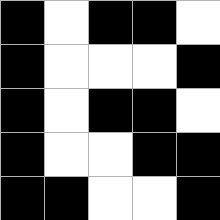[["black", "white", "black", "black", "white"], ["black", "white", "white", "white", "black"], ["black", "white", "black", "black", "white"], ["black", "white", "white", "black", "black"], ["black", "black", "white", "white", "black"]]